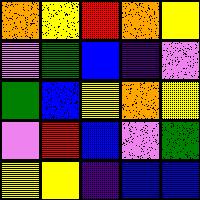[["orange", "yellow", "red", "orange", "yellow"], ["violet", "green", "blue", "indigo", "violet"], ["green", "blue", "yellow", "orange", "yellow"], ["violet", "red", "blue", "violet", "green"], ["yellow", "yellow", "indigo", "blue", "blue"]]